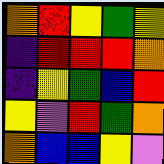[["orange", "red", "yellow", "green", "yellow"], ["indigo", "red", "red", "red", "orange"], ["indigo", "yellow", "green", "blue", "red"], ["yellow", "violet", "red", "green", "orange"], ["orange", "blue", "blue", "yellow", "violet"]]